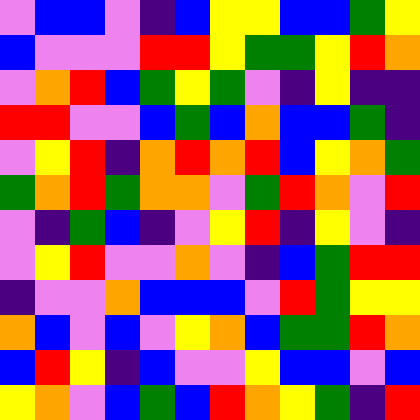[["violet", "blue", "blue", "violet", "indigo", "blue", "yellow", "yellow", "blue", "blue", "green", "yellow"], ["blue", "violet", "violet", "violet", "red", "red", "yellow", "green", "green", "yellow", "red", "orange"], ["violet", "orange", "red", "blue", "green", "yellow", "green", "violet", "indigo", "yellow", "indigo", "indigo"], ["red", "red", "violet", "violet", "blue", "green", "blue", "orange", "blue", "blue", "green", "indigo"], ["violet", "yellow", "red", "indigo", "orange", "red", "orange", "red", "blue", "yellow", "orange", "green"], ["green", "orange", "red", "green", "orange", "orange", "violet", "green", "red", "orange", "violet", "red"], ["violet", "indigo", "green", "blue", "indigo", "violet", "yellow", "red", "indigo", "yellow", "violet", "indigo"], ["violet", "yellow", "red", "violet", "violet", "orange", "violet", "indigo", "blue", "green", "red", "red"], ["indigo", "violet", "violet", "orange", "blue", "blue", "blue", "violet", "red", "green", "yellow", "yellow"], ["orange", "blue", "violet", "blue", "violet", "yellow", "orange", "blue", "green", "green", "red", "orange"], ["blue", "red", "yellow", "indigo", "blue", "violet", "violet", "yellow", "blue", "blue", "violet", "blue"], ["yellow", "orange", "violet", "blue", "green", "blue", "red", "orange", "yellow", "green", "indigo", "red"]]